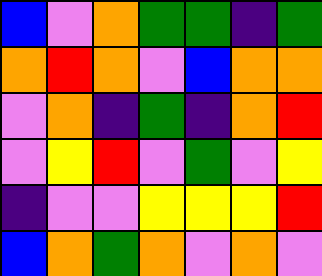[["blue", "violet", "orange", "green", "green", "indigo", "green"], ["orange", "red", "orange", "violet", "blue", "orange", "orange"], ["violet", "orange", "indigo", "green", "indigo", "orange", "red"], ["violet", "yellow", "red", "violet", "green", "violet", "yellow"], ["indigo", "violet", "violet", "yellow", "yellow", "yellow", "red"], ["blue", "orange", "green", "orange", "violet", "orange", "violet"]]